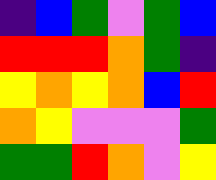[["indigo", "blue", "green", "violet", "green", "blue"], ["red", "red", "red", "orange", "green", "indigo"], ["yellow", "orange", "yellow", "orange", "blue", "red"], ["orange", "yellow", "violet", "violet", "violet", "green"], ["green", "green", "red", "orange", "violet", "yellow"]]